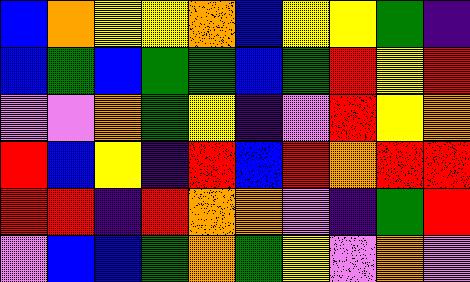[["blue", "orange", "yellow", "yellow", "orange", "blue", "yellow", "yellow", "green", "indigo"], ["blue", "green", "blue", "green", "green", "blue", "green", "red", "yellow", "red"], ["violet", "violet", "orange", "green", "yellow", "indigo", "violet", "red", "yellow", "orange"], ["red", "blue", "yellow", "indigo", "red", "blue", "red", "orange", "red", "red"], ["red", "red", "indigo", "red", "orange", "orange", "violet", "indigo", "green", "red"], ["violet", "blue", "blue", "green", "orange", "green", "yellow", "violet", "orange", "violet"]]